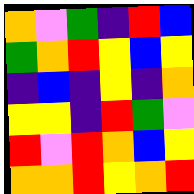[["orange", "violet", "green", "indigo", "red", "blue"], ["green", "orange", "red", "yellow", "blue", "yellow"], ["indigo", "blue", "indigo", "yellow", "indigo", "orange"], ["yellow", "yellow", "indigo", "red", "green", "violet"], ["red", "violet", "red", "orange", "blue", "yellow"], ["orange", "orange", "red", "yellow", "orange", "red"]]